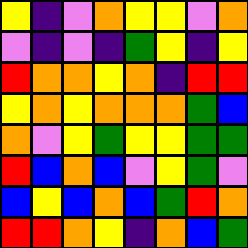[["yellow", "indigo", "violet", "orange", "yellow", "yellow", "violet", "orange"], ["violet", "indigo", "violet", "indigo", "green", "yellow", "indigo", "yellow"], ["red", "orange", "orange", "yellow", "orange", "indigo", "red", "red"], ["yellow", "orange", "yellow", "orange", "orange", "orange", "green", "blue"], ["orange", "violet", "yellow", "green", "yellow", "yellow", "green", "green"], ["red", "blue", "orange", "blue", "violet", "yellow", "green", "violet"], ["blue", "yellow", "blue", "orange", "blue", "green", "red", "orange"], ["red", "red", "orange", "yellow", "indigo", "orange", "blue", "green"]]